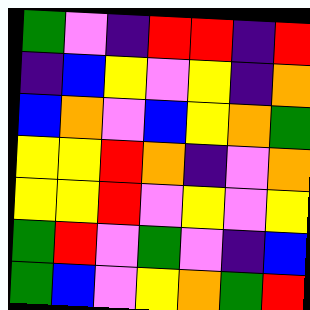[["green", "violet", "indigo", "red", "red", "indigo", "red"], ["indigo", "blue", "yellow", "violet", "yellow", "indigo", "orange"], ["blue", "orange", "violet", "blue", "yellow", "orange", "green"], ["yellow", "yellow", "red", "orange", "indigo", "violet", "orange"], ["yellow", "yellow", "red", "violet", "yellow", "violet", "yellow"], ["green", "red", "violet", "green", "violet", "indigo", "blue"], ["green", "blue", "violet", "yellow", "orange", "green", "red"]]